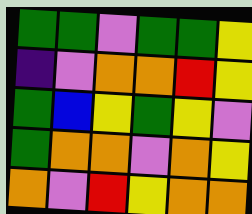[["green", "green", "violet", "green", "green", "yellow"], ["indigo", "violet", "orange", "orange", "red", "yellow"], ["green", "blue", "yellow", "green", "yellow", "violet"], ["green", "orange", "orange", "violet", "orange", "yellow"], ["orange", "violet", "red", "yellow", "orange", "orange"]]